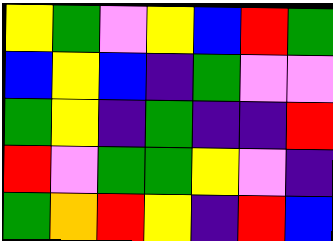[["yellow", "green", "violet", "yellow", "blue", "red", "green"], ["blue", "yellow", "blue", "indigo", "green", "violet", "violet"], ["green", "yellow", "indigo", "green", "indigo", "indigo", "red"], ["red", "violet", "green", "green", "yellow", "violet", "indigo"], ["green", "orange", "red", "yellow", "indigo", "red", "blue"]]